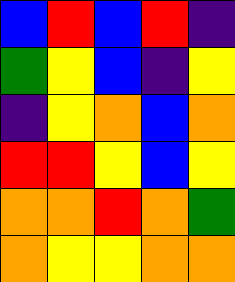[["blue", "red", "blue", "red", "indigo"], ["green", "yellow", "blue", "indigo", "yellow"], ["indigo", "yellow", "orange", "blue", "orange"], ["red", "red", "yellow", "blue", "yellow"], ["orange", "orange", "red", "orange", "green"], ["orange", "yellow", "yellow", "orange", "orange"]]